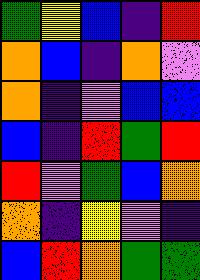[["green", "yellow", "blue", "indigo", "red"], ["orange", "blue", "indigo", "orange", "violet"], ["orange", "indigo", "violet", "blue", "blue"], ["blue", "indigo", "red", "green", "red"], ["red", "violet", "green", "blue", "orange"], ["orange", "indigo", "yellow", "violet", "indigo"], ["blue", "red", "orange", "green", "green"]]